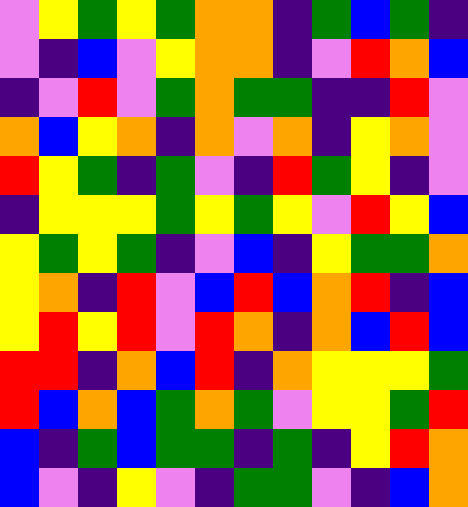[["violet", "yellow", "green", "yellow", "green", "orange", "orange", "indigo", "green", "blue", "green", "indigo"], ["violet", "indigo", "blue", "violet", "yellow", "orange", "orange", "indigo", "violet", "red", "orange", "blue"], ["indigo", "violet", "red", "violet", "green", "orange", "green", "green", "indigo", "indigo", "red", "violet"], ["orange", "blue", "yellow", "orange", "indigo", "orange", "violet", "orange", "indigo", "yellow", "orange", "violet"], ["red", "yellow", "green", "indigo", "green", "violet", "indigo", "red", "green", "yellow", "indigo", "violet"], ["indigo", "yellow", "yellow", "yellow", "green", "yellow", "green", "yellow", "violet", "red", "yellow", "blue"], ["yellow", "green", "yellow", "green", "indigo", "violet", "blue", "indigo", "yellow", "green", "green", "orange"], ["yellow", "orange", "indigo", "red", "violet", "blue", "red", "blue", "orange", "red", "indigo", "blue"], ["yellow", "red", "yellow", "red", "violet", "red", "orange", "indigo", "orange", "blue", "red", "blue"], ["red", "red", "indigo", "orange", "blue", "red", "indigo", "orange", "yellow", "yellow", "yellow", "green"], ["red", "blue", "orange", "blue", "green", "orange", "green", "violet", "yellow", "yellow", "green", "red"], ["blue", "indigo", "green", "blue", "green", "green", "indigo", "green", "indigo", "yellow", "red", "orange"], ["blue", "violet", "indigo", "yellow", "violet", "indigo", "green", "green", "violet", "indigo", "blue", "orange"]]